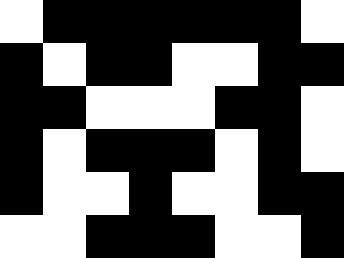[["white", "black", "black", "black", "black", "black", "black", "white"], ["black", "white", "black", "black", "white", "white", "black", "black"], ["black", "black", "white", "white", "white", "black", "black", "white"], ["black", "white", "black", "black", "black", "white", "black", "white"], ["black", "white", "white", "black", "white", "white", "black", "black"], ["white", "white", "black", "black", "black", "white", "white", "black"]]